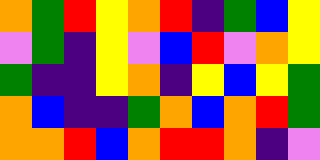[["orange", "green", "red", "yellow", "orange", "red", "indigo", "green", "blue", "yellow"], ["violet", "green", "indigo", "yellow", "violet", "blue", "red", "violet", "orange", "yellow"], ["green", "indigo", "indigo", "yellow", "orange", "indigo", "yellow", "blue", "yellow", "green"], ["orange", "blue", "indigo", "indigo", "green", "orange", "blue", "orange", "red", "green"], ["orange", "orange", "red", "blue", "orange", "red", "red", "orange", "indigo", "violet"]]